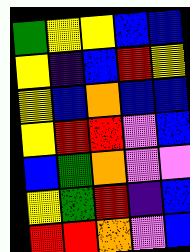[["green", "yellow", "yellow", "blue", "blue"], ["yellow", "indigo", "blue", "red", "yellow"], ["yellow", "blue", "orange", "blue", "blue"], ["yellow", "red", "red", "violet", "blue"], ["blue", "green", "orange", "violet", "violet"], ["yellow", "green", "red", "indigo", "blue"], ["red", "red", "orange", "violet", "blue"]]